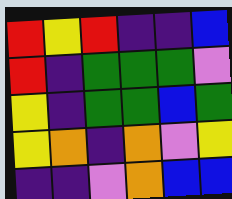[["red", "yellow", "red", "indigo", "indigo", "blue"], ["red", "indigo", "green", "green", "green", "violet"], ["yellow", "indigo", "green", "green", "blue", "green"], ["yellow", "orange", "indigo", "orange", "violet", "yellow"], ["indigo", "indigo", "violet", "orange", "blue", "blue"]]